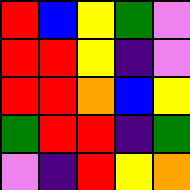[["red", "blue", "yellow", "green", "violet"], ["red", "red", "yellow", "indigo", "violet"], ["red", "red", "orange", "blue", "yellow"], ["green", "red", "red", "indigo", "green"], ["violet", "indigo", "red", "yellow", "orange"]]